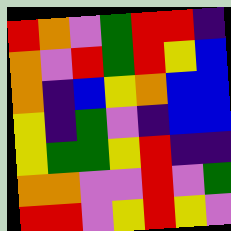[["red", "orange", "violet", "green", "red", "red", "indigo"], ["orange", "violet", "red", "green", "red", "yellow", "blue"], ["orange", "indigo", "blue", "yellow", "orange", "blue", "blue"], ["yellow", "indigo", "green", "violet", "indigo", "blue", "blue"], ["yellow", "green", "green", "yellow", "red", "indigo", "indigo"], ["orange", "orange", "violet", "violet", "red", "violet", "green"], ["red", "red", "violet", "yellow", "red", "yellow", "violet"]]